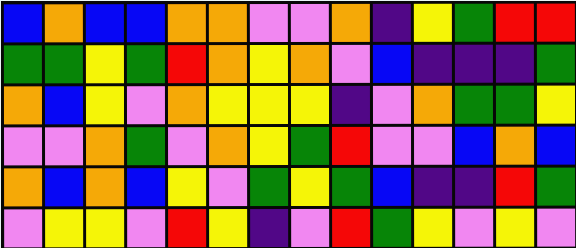[["blue", "orange", "blue", "blue", "orange", "orange", "violet", "violet", "orange", "indigo", "yellow", "green", "red", "red"], ["green", "green", "yellow", "green", "red", "orange", "yellow", "orange", "violet", "blue", "indigo", "indigo", "indigo", "green"], ["orange", "blue", "yellow", "violet", "orange", "yellow", "yellow", "yellow", "indigo", "violet", "orange", "green", "green", "yellow"], ["violet", "violet", "orange", "green", "violet", "orange", "yellow", "green", "red", "violet", "violet", "blue", "orange", "blue"], ["orange", "blue", "orange", "blue", "yellow", "violet", "green", "yellow", "green", "blue", "indigo", "indigo", "red", "green"], ["violet", "yellow", "yellow", "violet", "red", "yellow", "indigo", "violet", "red", "green", "yellow", "violet", "yellow", "violet"]]